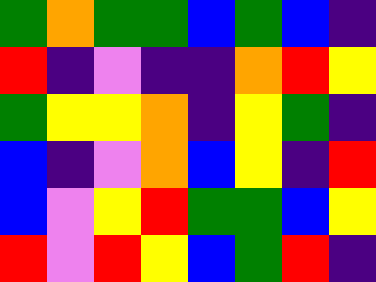[["green", "orange", "green", "green", "blue", "green", "blue", "indigo"], ["red", "indigo", "violet", "indigo", "indigo", "orange", "red", "yellow"], ["green", "yellow", "yellow", "orange", "indigo", "yellow", "green", "indigo"], ["blue", "indigo", "violet", "orange", "blue", "yellow", "indigo", "red"], ["blue", "violet", "yellow", "red", "green", "green", "blue", "yellow"], ["red", "violet", "red", "yellow", "blue", "green", "red", "indigo"]]